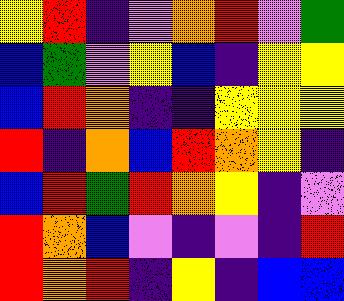[["yellow", "red", "indigo", "violet", "orange", "red", "violet", "green"], ["blue", "green", "violet", "yellow", "blue", "indigo", "yellow", "yellow"], ["blue", "red", "orange", "indigo", "indigo", "yellow", "yellow", "yellow"], ["red", "indigo", "orange", "blue", "red", "orange", "yellow", "indigo"], ["blue", "red", "green", "red", "orange", "yellow", "indigo", "violet"], ["red", "orange", "blue", "violet", "indigo", "violet", "indigo", "red"], ["red", "orange", "red", "indigo", "yellow", "indigo", "blue", "blue"]]